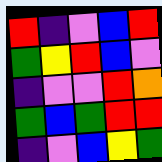[["red", "indigo", "violet", "blue", "red"], ["green", "yellow", "red", "blue", "violet"], ["indigo", "violet", "violet", "red", "orange"], ["green", "blue", "green", "red", "red"], ["indigo", "violet", "blue", "yellow", "green"]]